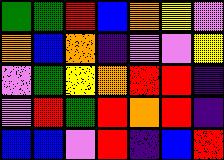[["green", "green", "red", "blue", "orange", "yellow", "violet"], ["orange", "blue", "orange", "indigo", "violet", "violet", "yellow"], ["violet", "green", "yellow", "orange", "red", "red", "indigo"], ["violet", "red", "green", "red", "orange", "red", "indigo"], ["blue", "blue", "violet", "red", "indigo", "blue", "red"]]